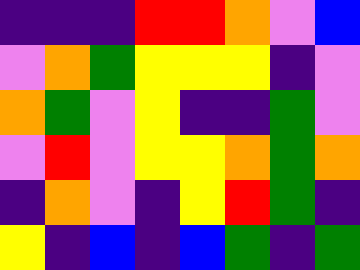[["indigo", "indigo", "indigo", "red", "red", "orange", "violet", "blue"], ["violet", "orange", "green", "yellow", "yellow", "yellow", "indigo", "violet"], ["orange", "green", "violet", "yellow", "indigo", "indigo", "green", "violet"], ["violet", "red", "violet", "yellow", "yellow", "orange", "green", "orange"], ["indigo", "orange", "violet", "indigo", "yellow", "red", "green", "indigo"], ["yellow", "indigo", "blue", "indigo", "blue", "green", "indigo", "green"]]